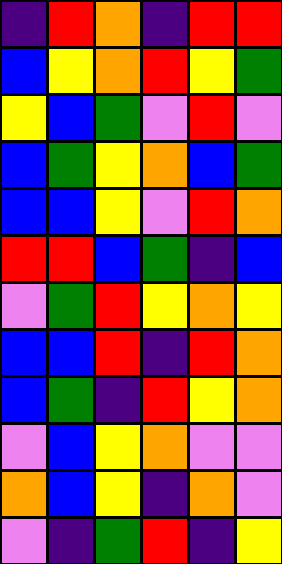[["indigo", "red", "orange", "indigo", "red", "red"], ["blue", "yellow", "orange", "red", "yellow", "green"], ["yellow", "blue", "green", "violet", "red", "violet"], ["blue", "green", "yellow", "orange", "blue", "green"], ["blue", "blue", "yellow", "violet", "red", "orange"], ["red", "red", "blue", "green", "indigo", "blue"], ["violet", "green", "red", "yellow", "orange", "yellow"], ["blue", "blue", "red", "indigo", "red", "orange"], ["blue", "green", "indigo", "red", "yellow", "orange"], ["violet", "blue", "yellow", "orange", "violet", "violet"], ["orange", "blue", "yellow", "indigo", "orange", "violet"], ["violet", "indigo", "green", "red", "indigo", "yellow"]]